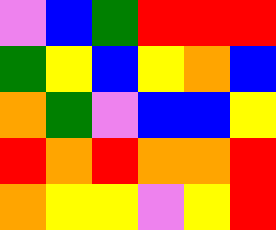[["violet", "blue", "green", "red", "red", "red"], ["green", "yellow", "blue", "yellow", "orange", "blue"], ["orange", "green", "violet", "blue", "blue", "yellow"], ["red", "orange", "red", "orange", "orange", "red"], ["orange", "yellow", "yellow", "violet", "yellow", "red"]]